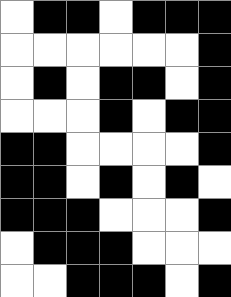[["white", "black", "black", "white", "black", "black", "black"], ["white", "white", "white", "white", "white", "white", "black"], ["white", "black", "white", "black", "black", "white", "black"], ["white", "white", "white", "black", "white", "black", "black"], ["black", "black", "white", "white", "white", "white", "black"], ["black", "black", "white", "black", "white", "black", "white"], ["black", "black", "black", "white", "white", "white", "black"], ["white", "black", "black", "black", "white", "white", "white"], ["white", "white", "black", "black", "black", "white", "black"]]